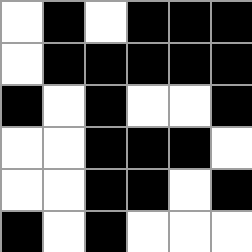[["white", "black", "white", "black", "black", "black"], ["white", "black", "black", "black", "black", "black"], ["black", "white", "black", "white", "white", "black"], ["white", "white", "black", "black", "black", "white"], ["white", "white", "black", "black", "white", "black"], ["black", "white", "black", "white", "white", "white"]]